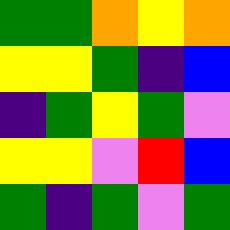[["green", "green", "orange", "yellow", "orange"], ["yellow", "yellow", "green", "indigo", "blue"], ["indigo", "green", "yellow", "green", "violet"], ["yellow", "yellow", "violet", "red", "blue"], ["green", "indigo", "green", "violet", "green"]]